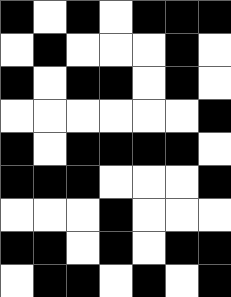[["black", "white", "black", "white", "black", "black", "black"], ["white", "black", "white", "white", "white", "black", "white"], ["black", "white", "black", "black", "white", "black", "white"], ["white", "white", "white", "white", "white", "white", "black"], ["black", "white", "black", "black", "black", "black", "white"], ["black", "black", "black", "white", "white", "white", "black"], ["white", "white", "white", "black", "white", "white", "white"], ["black", "black", "white", "black", "white", "black", "black"], ["white", "black", "black", "white", "black", "white", "black"]]